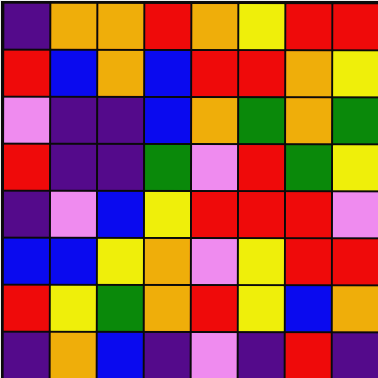[["indigo", "orange", "orange", "red", "orange", "yellow", "red", "red"], ["red", "blue", "orange", "blue", "red", "red", "orange", "yellow"], ["violet", "indigo", "indigo", "blue", "orange", "green", "orange", "green"], ["red", "indigo", "indigo", "green", "violet", "red", "green", "yellow"], ["indigo", "violet", "blue", "yellow", "red", "red", "red", "violet"], ["blue", "blue", "yellow", "orange", "violet", "yellow", "red", "red"], ["red", "yellow", "green", "orange", "red", "yellow", "blue", "orange"], ["indigo", "orange", "blue", "indigo", "violet", "indigo", "red", "indigo"]]